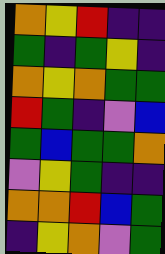[["orange", "yellow", "red", "indigo", "indigo"], ["green", "indigo", "green", "yellow", "indigo"], ["orange", "yellow", "orange", "green", "green"], ["red", "green", "indigo", "violet", "blue"], ["green", "blue", "green", "green", "orange"], ["violet", "yellow", "green", "indigo", "indigo"], ["orange", "orange", "red", "blue", "green"], ["indigo", "yellow", "orange", "violet", "green"]]